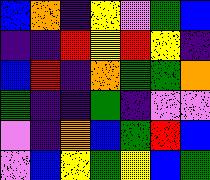[["blue", "orange", "indigo", "yellow", "violet", "green", "blue"], ["indigo", "indigo", "red", "yellow", "red", "yellow", "indigo"], ["blue", "red", "indigo", "orange", "green", "green", "orange"], ["green", "indigo", "indigo", "green", "indigo", "violet", "violet"], ["violet", "indigo", "orange", "blue", "green", "red", "blue"], ["violet", "blue", "yellow", "green", "yellow", "blue", "green"]]